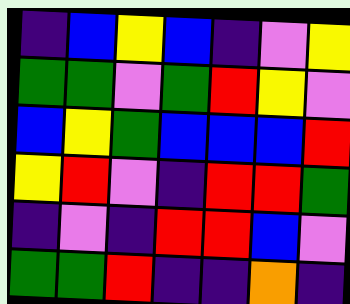[["indigo", "blue", "yellow", "blue", "indigo", "violet", "yellow"], ["green", "green", "violet", "green", "red", "yellow", "violet"], ["blue", "yellow", "green", "blue", "blue", "blue", "red"], ["yellow", "red", "violet", "indigo", "red", "red", "green"], ["indigo", "violet", "indigo", "red", "red", "blue", "violet"], ["green", "green", "red", "indigo", "indigo", "orange", "indigo"]]